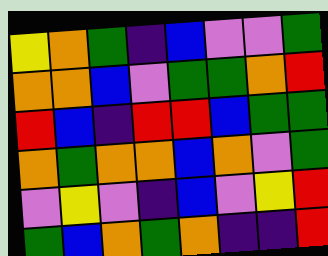[["yellow", "orange", "green", "indigo", "blue", "violet", "violet", "green"], ["orange", "orange", "blue", "violet", "green", "green", "orange", "red"], ["red", "blue", "indigo", "red", "red", "blue", "green", "green"], ["orange", "green", "orange", "orange", "blue", "orange", "violet", "green"], ["violet", "yellow", "violet", "indigo", "blue", "violet", "yellow", "red"], ["green", "blue", "orange", "green", "orange", "indigo", "indigo", "red"]]